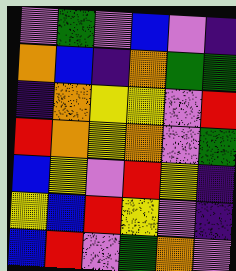[["violet", "green", "violet", "blue", "violet", "indigo"], ["orange", "blue", "indigo", "orange", "green", "green"], ["indigo", "orange", "yellow", "yellow", "violet", "red"], ["red", "orange", "yellow", "orange", "violet", "green"], ["blue", "yellow", "violet", "red", "yellow", "indigo"], ["yellow", "blue", "red", "yellow", "violet", "indigo"], ["blue", "red", "violet", "green", "orange", "violet"]]